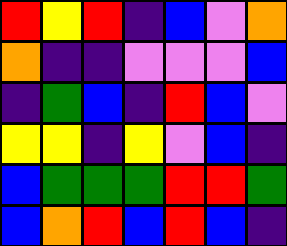[["red", "yellow", "red", "indigo", "blue", "violet", "orange"], ["orange", "indigo", "indigo", "violet", "violet", "violet", "blue"], ["indigo", "green", "blue", "indigo", "red", "blue", "violet"], ["yellow", "yellow", "indigo", "yellow", "violet", "blue", "indigo"], ["blue", "green", "green", "green", "red", "red", "green"], ["blue", "orange", "red", "blue", "red", "blue", "indigo"]]